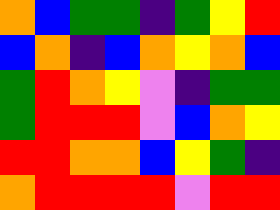[["orange", "blue", "green", "green", "indigo", "green", "yellow", "red"], ["blue", "orange", "indigo", "blue", "orange", "yellow", "orange", "blue"], ["green", "red", "orange", "yellow", "violet", "indigo", "green", "green"], ["green", "red", "red", "red", "violet", "blue", "orange", "yellow"], ["red", "red", "orange", "orange", "blue", "yellow", "green", "indigo"], ["orange", "red", "red", "red", "red", "violet", "red", "red"]]